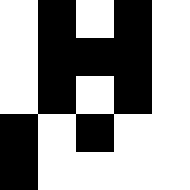[["white", "black", "white", "black", "white"], ["white", "black", "black", "black", "white"], ["white", "black", "white", "black", "white"], ["black", "white", "black", "white", "white"], ["black", "white", "white", "white", "white"]]